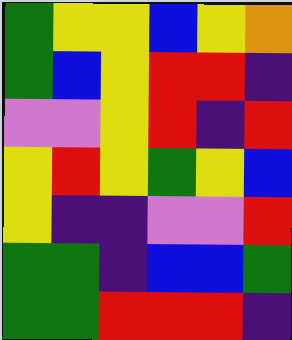[["green", "yellow", "yellow", "blue", "yellow", "orange"], ["green", "blue", "yellow", "red", "red", "indigo"], ["violet", "violet", "yellow", "red", "indigo", "red"], ["yellow", "red", "yellow", "green", "yellow", "blue"], ["yellow", "indigo", "indigo", "violet", "violet", "red"], ["green", "green", "indigo", "blue", "blue", "green"], ["green", "green", "red", "red", "red", "indigo"]]